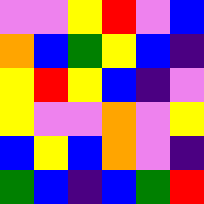[["violet", "violet", "yellow", "red", "violet", "blue"], ["orange", "blue", "green", "yellow", "blue", "indigo"], ["yellow", "red", "yellow", "blue", "indigo", "violet"], ["yellow", "violet", "violet", "orange", "violet", "yellow"], ["blue", "yellow", "blue", "orange", "violet", "indigo"], ["green", "blue", "indigo", "blue", "green", "red"]]